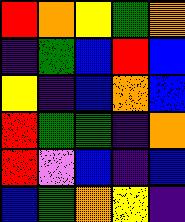[["red", "orange", "yellow", "green", "orange"], ["indigo", "green", "blue", "red", "blue"], ["yellow", "indigo", "blue", "orange", "blue"], ["red", "green", "green", "indigo", "orange"], ["red", "violet", "blue", "indigo", "blue"], ["blue", "green", "orange", "yellow", "indigo"]]